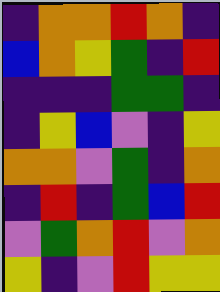[["indigo", "orange", "orange", "red", "orange", "indigo"], ["blue", "orange", "yellow", "green", "indigo", "red"], ["indigo", "indigo", "indigo", "green", "green", "indigo"], ["indigo", "yellow", "blue", "violet", "indigo", "yellow"], ["orange", "orange", "violet", "green", "indigo", "orange"], ["indigo", "red", "indigo", "green", "blue", "red"], ["violet", "green", "orange", "red", "violet", "orange"], ["yellow", "indigo", "violet", "red", "yellow", "yellow"]]